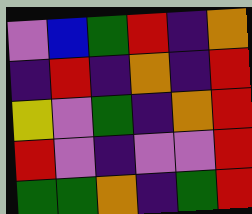[["violet", "blue", "green", "red", "indigo", "orange"], ["indigo", "red", "indigo", "orange", "indigo", "red"], ["yellow", "violet", "green", "indigo", "orange", "red"], ["red", "violet", "indigo", "violet", "violet", "red"], ["green", "green", "orange", "indigo", "green", "red"]]